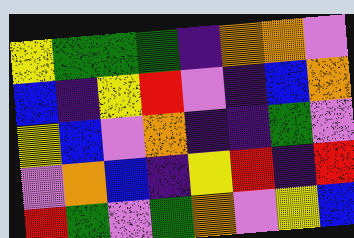[["yellow", "green", "green", "green", "indigo", "orange", "orange", "violet"], ["blue", "indigo", "yellow", "red", "violet", "indigo", "blue", "orange"], ["yellow", "blue", "violet", "orange", "indigo", "indigo", "green", "violet"], ["violet", "orange", "blue", "indigo", "yellow", "red", "indigo", "red"], ["red", "green", "violet", "green", "orange", "violet", "yellow", "blue"]]